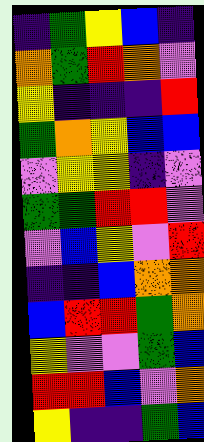[["indigo", "green", "yellow", "blue", "indigo"], ["orange", "green", "red", "orange", "violet"], ["yellow", "indigo", "indigo", "indigo", "red"], ["green", "orange", "yellow", "blue", "blue"], ["violet", "yellow", "yellow", "indigo", "violet"], ["green", "green", "red", "red", "violet"], ["violet", "blue", "yellow", "violet", "red"], ["indigo", "indigo", "blue", "orange", "orange"], ["blue", "red", "red", "green", "orange"], ["yellow", "violet", "violet", "green", "blue"], ["red", "red", "blue", "violet", "orange"], ["yellow", "indigo", "indigo", "green", "blue"]]